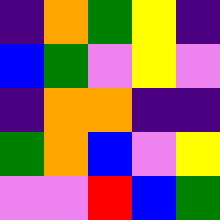[["indigo", "orange", "green", "yellow", "indigo"], ["blue", "green", "violet", "yellow", "violet"], ["indigo", "orange", "orange", "indigo", "indigo"], ["green", "orange", "blue", "violet", "yellow"], ["violet", "violet", "red", "blue", "green"]]